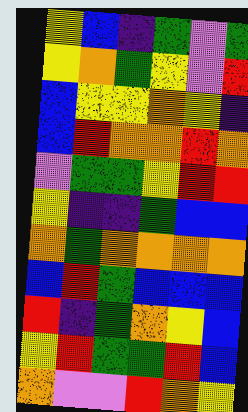[["yellow", "blue", "indigo", "green", "violet", "green"], ["yellow", "orange", "green", "yellow", "violet", "red"], ["blue", "yellow", "yellow", "orange", "yellow", "indigo"], ["blue", "red", "orange", "orange", "red", "orange"], ["violet", "green", "green", "yellow", "red", "red"], ["yellow", "indigo", "indigo", "green", "blue", "blue"], ["orange", "green", "orange", "orange", "orange", "orange"], ["blue", "red", "green", "blue", "blue", "blue"], ["red", "indigo", "green", "orange", "yellow", "blue"], ["yellow", "red", "green", "green", "red", "blue"], ["orange", "violet", "violet", "red", "orange", "yellow"]]